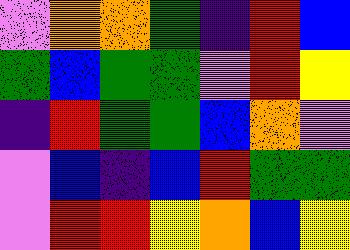[["violet", "orange", "orange", "green", "indigo", "red", "blue"], ["green", "blue", "green", "green", "violet", "red", "yellow"], ["indigo", "red", "green", "green", "blue", "orange", "violet"], ["violet", "blue", "indigo", "blue", "red", "green", "green"], ["violet", "red", "red", "yellow", "orange", "blue", "yellow"]]